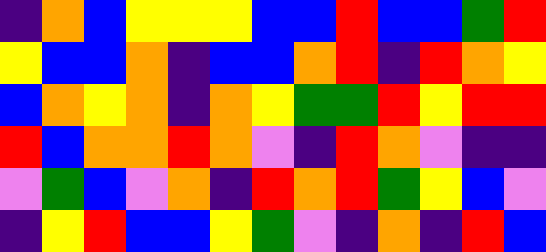[["indigo", "orange", "blue", "yellow", "yellow", "yellow", "blue", "blue", "red", "blue", "blue", "green", "red"], ["yellow", "blue", "blue", "orange", "indigo", "blue", "blue", "orange", "red", "indigo", "red", "orange", "yellow"], ["blue", "orange", "yellow", "orange", "indigo", "orange", "yellow", "green", "green", "red", "yellow", "red", "red"], ["red", "blue", "orange", "orange", "red", "orange", "violet", "indigo", "red", "orange", "violet", "indigo", "indigo"], ["violet", "green", "blue", "violet", "orange", "indigo", "red", "orange", "red", "green", "yellow", "blue", "violet"], ["indigo", "yellow", "red", "blue", "blue", "yellow", "green", "violet", "indigo", "orange", "indigo", "red", "blue"]]